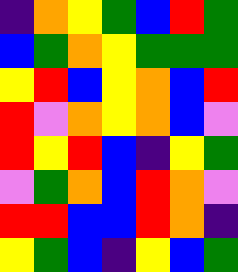[["indigo", "orange", "yellow", "green", "blue", "red", "green"], ["blue", "green", "orange", "yellow", "green", "green", "green"], ["yellow", "red", "blue", "yellow", "orange", "blue", "red"], ["red", "violet", "orange", "yellow", "orange", "blue", "violet"], ["red", "yellow", "red", "blue", "indigo", "yellow", "green"], ["violet", "green", "orange", "blue", "red", "orange", "violet"], ["red", "red", "blue", "blue", "red", "orange", "indigo"], ["yellow", "green", "blue", "indigo", "yellow", "blue", "green"]]